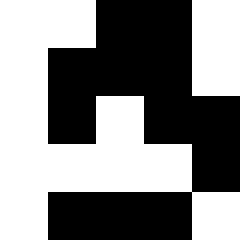[["white", "white", "black", "black", "white"], ["white", "black", "black", "black", "white"], ["white", "black", "white", "black", "black"], ["white", "white", "white", "white", "black"], ["white", "black", "black", "black", "white"]]